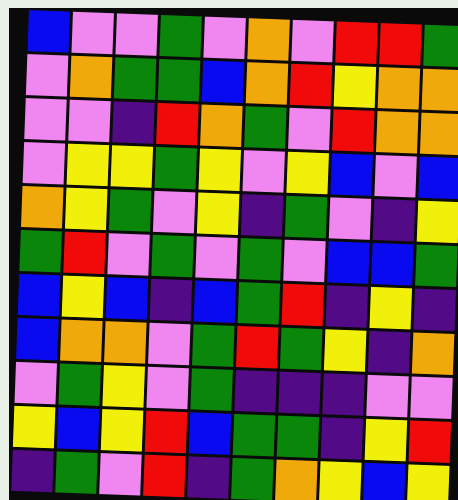[["blue", "violet", "violet", "green", "violet", "orange", "violet", "red", "red", "green"], ["violet", "orange", "green", "green", "blue", "orange", "red", "yellow", "orange", "orange"], ["violet", "violet", "indigo", "red", "orange", "green", "violet", "red", "orange", "orange"], ["violet", "yellow", "yellow", "green", "yellow", "violet", "yellow", "blue", "violet", "blue"], ["orange", "yellow", "green", "violet", "yellow", "indigo", "green", "violet", "indigo", "yellow"], ["green", "red", "violet", "green", "violet", "green", "violet", "blue", "blue", "green"], ["blue", "yellow", "blue", "indigo", "blue", "green", "red", "indigo", "yellow", "indigo"], ["blue", "orange", "orange", "violet", "green", "red", "green", "yellow", "indigo", "orange"], ["violet", "green", "yellow", "violet", "green", "indigo", "indigo", "indigo", "violet", "violet"], ["yellow", "blue", "yellow", "red", "blue", "green", "green", "indigo", "yellow", "red"], ["indigo", "green", "violet", "red", "indigo", "green", "orange", "yellow", "blue", "yellow"]]